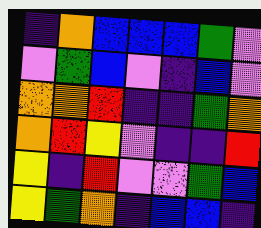[["indigo", "orange", "blue", "blue", "blue", "green", "violet"], ["violet", "green", "blue", "violet", "indigo", "blue", "violet"], ["orange", "orange", "red", "indigo", "indigo", "green", "orange"], ["orange", "red", "yellow", "violet", "indigo", "indigo", "red"], ["yellow", "indigo", "red", "violet", "violet", "green", "blue"], ["yellow", "green", "orange", "indigo", "blue", "blue", "indigo"]]